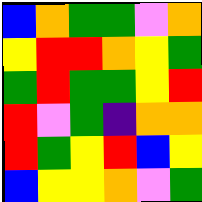[["blue", "orange", "green", "green", "violet", "orange"], ["yellow", "red", "red", "orange", "yellow", "green"], ["green", "red", "green", "green", "yellow", "red"], ["red", "violet", "green", "indigo", "orange", "orange"], ["red", "green", "yellow", "red", "blue", "yellow"], ["blue", "yellow", "yellow", "orange", "violet", "green"]]